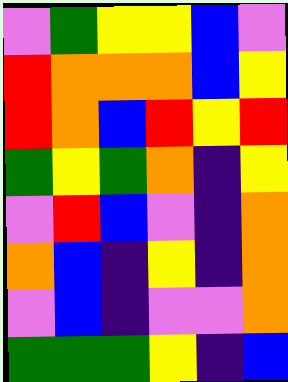[["violet", "green", "yellow", "yellow", "blue", "violet"], ["red", "orange", "orange", "orange", "blue", "yellow"], ["red", "orange", "blue", "red", "yellow", "red"], ["green", "yellow", "green", "orange", "indigo", "yellow"], ["violet", "red", "blue", "violet", "indigo", "orange"], ["orange", "blue", "indigo", "yellow", "indigo", "orange"], ["violet", "blue", "indigo", "violet", "violet", "orange"], ["green", "green", "green", "yellow", "indigo", "blue"]]